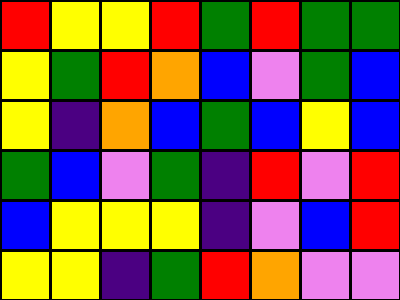[["red", "yellow", "yellow", "red", "green", "red", "green", "green"], ["yellow", "green", "red", "orange", "blue", "violet", "green", "blue"], ["yellow", "indigo", "orange", "blue", "green", "blue", "yellow", "blue"], ["green", "blue", "violet", "green", "indigo", "red", "violet", "red"], ["blue", "yellow", "yellow", "yellow", "indigo", "violet", "blue", "red"], ["yellow", "yellow", "indigo", "green", "red", "orange", "violet", "violet"]]